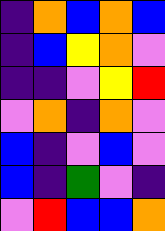[["indigo", "orange", "blue", "orange", "blue"], ["indigo", "blue", "yellow", "orange", "violet"], ["indigo", "indigo", "violet", "yellow", "red"], ["violet", "orange", "indigo", "orange", "violet"], ["blue", "indigo", "violet", "blue", "violet"], ["blue", "indigo", "green", "violet", "indigo"], ["violet", "red", "blue", "blue", "orange"]]